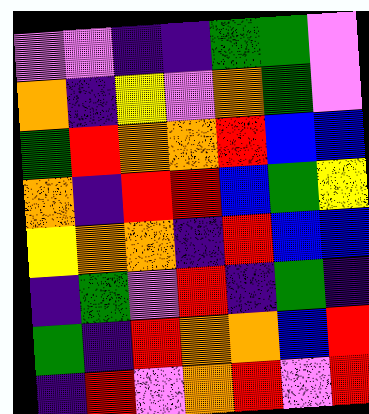[["violet", "violet", "indigo", "indigo", "green", "green", "violet"], ["orange", "indigo", "yellow", "violet", "orange", "green", "violet"], ["green", "red", "orange", "orange", "red", "blue", "blue"], ["orange", "indigo", "red", "red", "blue", "green", "yellow"], ["yellow", "orange", "orange", "indigo", "red", "blue", "blue"], ["indigo", "green", "violet", "red", "indigo", "green", "indigo"], ["green", "indigo", "red", "orange", "orange", "blue", "red"], ["indigo", "red", "violet", "orange", "red", "violet", "red"]]